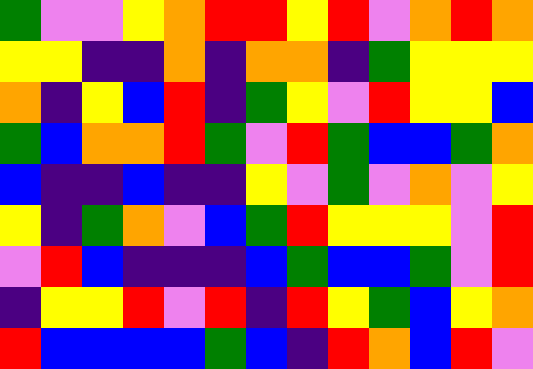[["green", "violet", "violet", "yellow", "orange", "red", "red", "yellow", "red", "violet", "orange", "red", "orange"], ["yellow", "yellow", "indigo", "indigo", "orange", "indigo", "orange", "orange", "indigo", "green", "yellow", "yellow", "yellow"], ["orange", "indigo", "yellow", "blue", "red", "indigo", "green", "yellow", "violet", "red", "yellow", "yellow", "blue"], ["green", "blue", "orange", "orange", "red", "green", "violet", "red", "green", "blue", "blue", "green", "orange"], ["blue", "indigo", "indigo", "blue", "indigo", "indigo", "yellow", "violet", "green", "violet", "orange", "violet", "yellow"], ["yellow", "indigo", "green", "orange", "violet", "blue", "green", "red", "yellow", "yellow", "yellow", "violet", "red"], ["violet", "red", "blue", "indigo", "indigo", "indigo", "blue", "green", "blue", "blue", "green", "violet", "red"], ["indigo", "yellow", "yellow", "red", "violet", "red", "indigo", "red", "yellow", "green", "blue", "yellow", "orange"], ["red", "blue", "blue", "blue", "blue", "green", "blue", "indigo", "red", "orange", "blue", "red", "violet"]]